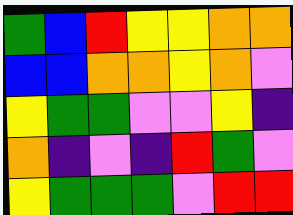[["green", "blue", "red", "yellow", "yellow", "orange", "orange"], ["blue", "blue", "orange", "orange", "yellow", "orange", "violet"], ["yellow", "green", "green", "violet", "violet", "yellow", "indigo"], ["orange", "indigo", "violet", "indigo", "red", "green", "violet"], ["yellow", "green", "green", "green", "violet", "red", "red"]]